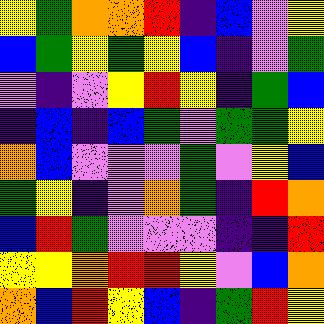[["yellow", "green", "orange", "orange", "red", "indigo", "blue", "violet", "yellow"], ["blue", "green", "yellow", "green", "yellow", "blue", "indigo", "violet", "green"], ["violet", "indigo", "violet", "yellow", "red", "yellow", "indigo", "green", "blue"], ["indigo", "blue", "indigo", "blue", "green", "violet", "green", "green", "yellow"], ["orange", "blue", "violet", "violet", "violet", "green", "violet", "yellow", "blue"], ["green", "yellow", "indigo", "violet", "orange", "green", "indigo", "red", "orange"], ["blue", "red", "green", "violet", "violet", "violet", "indigo", "indigo", "red"], ["yellow", "yellow", "orange", "red", "red", "yellow", "violet", "blue", "orange"], ["orange", "blue", "red", "yellow", "blue", "indigo", "green", "red", "yellow"]]